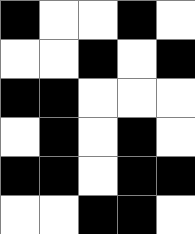[["black", "white", "white", "black", "white"], ["white", "white", "black", "white", "black"], ["black", "black", "white", "white", "white"], ["white", "black", "white", "black", "white"], ["black", "black", "white", "black", "black"], ["white", "white", "black", "black", "white"]]